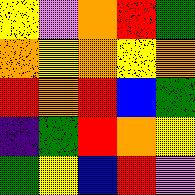[["yellow", "violet", "orange", "red", "green"], ["orange", "yellow", "orange", "yellow", "orange"], ["red", "orange", "red", "blue", "green"], ["indigo", "green", "red", "orange", "yellow"], ["green", "yellow", "blue", "red", "violet"]]